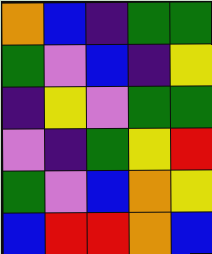[["orange", "blue", "indigo", "green", "green"], ["green", "violet", "blue", "indigo", "yellow"], ["indigo", "yellow", "violet", "green", "green"], ["violet", "indigo", "green", "yellow", "red"], ["green", "violet", "blue", "orange", "yellow"], ["blue", "red", "red", "orange", "blue"]]